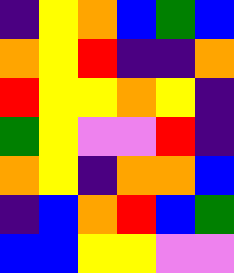[["indigo", "yellow", "orange", "blue", "green", "blue"], ["orange", "yellow", "red", "indigo", "indigo", "orange"], ["red", "yellow", "yellow", "orange", "yellow", "indigo"], ["green", "yellow", "violet", "violet", "red", "indigo"], ["orange", "yellow", "indigo", "orange", "orange", "blue"], ["indigo", "blue", "orange", "red", "blue", "green"], ["blue", "blue", "yellow", "yellow", "violet", "violet"]]